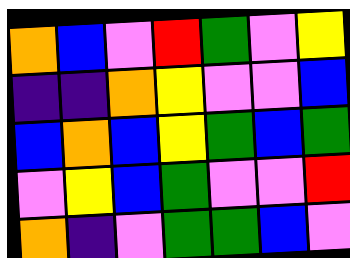[["orange", "blue", "violet", "red", "green", "violet", "yellow"], ["indigo", "indigo", "orange", "yellow", "violet", "violet", "blue"], ["blue", "orange", "blue", "yellow", "green", "blue", "green"], ["violet", "yellow", "blue", "green", "violet", "violet", "red"], ["orange", "indigo", "violet", "green", "green", "blue", "violet"]]